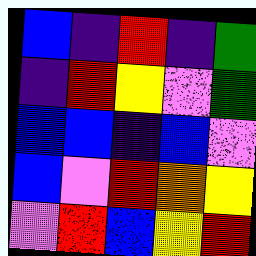[["blue", "indigo", "red", "indigo", "green"], ["indigo", "red", "yellow", "violet", "green"], ["blue", "blue", "indigo", "blue", "violet"], ["blue", "violet", "red", "orange", "yellow"], ["violet", "red", "blue", "yellow", "red"]]